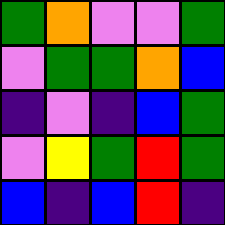[["green", "orange", "violet", "violet", "green"], ["violet", "green", "green", "orange", "blue"], ["indigo", "violet", "indigo", "blue", "green"], ["violet", "yellow", "green", "red", "green"], ["blue", "indigo", "blue", "red", "indigo"]]